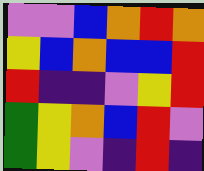[["violet", "violet", "blue", "orange", "red", "orange"], ["yellow", "blue", "orange", "blue", "blue", "red"], ["red", "indigo", "indigo", "violet", "yellow", "red"], ["green", "yellow", "orange", "blue", "red", "violet"], ["green", "yellow", "violet", "indigo", "red", "indigo"]]